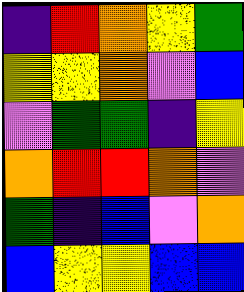[["indigo", "red", "orange", "yellow", "green"], ["yellow", "yellow", "orange", "violet", "blue"], ["violet", "green", "green", "indigo", "yellow"], ["orange", "red", "red", "orange", "violet"], ["green", "indigo", "blue", "violet", "orange"], ["blue", "yellow", "yellow", "blue", "blue"]]